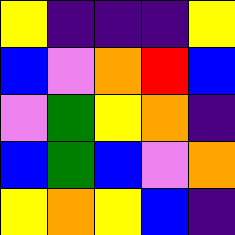[["yellow", "indigo", "indigo", "indigo", "yellow"], ["blue", "violet", "orange", "red", "blue"], ["violet", "green", "yellow", "orange", "indigo"], ["blue", "green", "blue", "violet", "orange"], ["yellow", "orange", "yellow", "blue", "indigo"]]